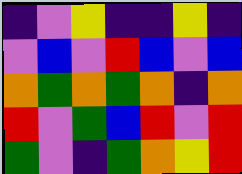[["indigo", "violet", "yellow", "indigo", "indigo", "yellow", "indigo"], ["violet", "blue", "violet", "red", "blue", "violet", "blue"], ["orange", "green", "orange", "green", "orange", "indigo", "orange"], ["red", "violet", "green", "blue", "red", "violet", "red"], ["green", "violet", "indigo", "green", "orange", "yellow", "red"]]